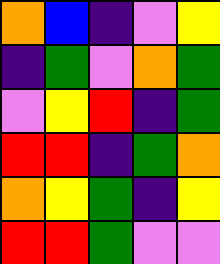[["orange", "blue", "indigo", "violet", "yellow"], ["indigo", "green", "violet", "orange", "green"], ["violet", "yellow", "red", "indigo", "green"], ["red", "red", "indigo", "green", "orange"], ["orange", "yellow", "green", "indigo", "yellow"], ["red", "red", "green", "violet", "violet"]]